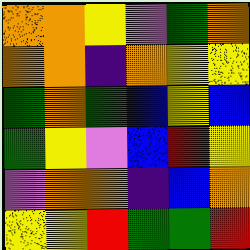[["orange", "orange", "yellow", "violet", "green", "orange"], ["orange", "orange", "indigo", "orange", "yellow", "yellow"], ["green", "orange", "green", "blue", "yellow", "blue"], ["green", "yellow", "violet", "blue", "red", "yellow"], ["violet", "orange", "orange", "indigo", "blue", "orange"], ["yellow", "yellow", "red", "green", "green", "red"]]